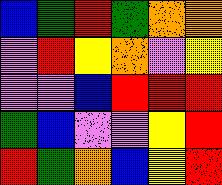[["blue", "green", "red", "green", "orange", "orange"], ["violet", "red", "yellow", "orange", "violet", "yellow"], ["violet", "violet", "blue", "red", "red", "red"], ["green", "blue", "violet", "violet", "yellow", "red"], ["red", "green", "orange", "blue", "yellow", "red"]]